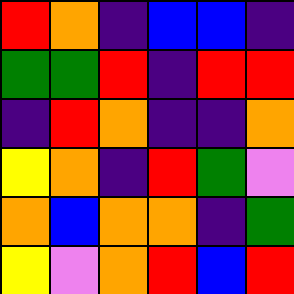[["red", "orange", "indigo", "blue", "blue", "indigo"], ["green", "green", "red", "indigo", "red", "red"], ["indigo", "red", "orange", "indigo", "indigo", "orange"], ["yellow", "orange", "indigo", "red", "green", "violet"], ["orange", "blue", "orange", "orange", "indigo", "green"], ["yellow", "violet", "orange", "red", "blue", "red"]]